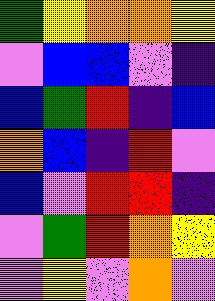[["green", "yellow", "orange", "orange", "yellow"], ["violet", "blue", "blue", "violet", "indigo"], ["blue", "green", "red", "indigo", "blue"], ["orange", "blue", "indigo", "red", "violet"], ["blue", "violet", "red", "red", "indigo"], ["violet", "green", "red", "orange", "yellow"], ["violet", "yellow", "violet", "orange", "violet"]]